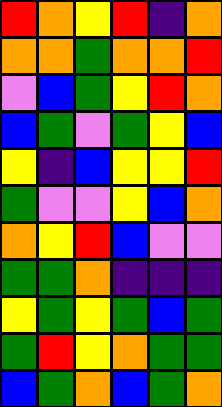[["red", "orange", "yellow", "red", "indigo", "orange"], ["orange", "orange", "green", "orange", "orange", "red"], ["violet", "blue", "green", "yellow", "red", "orange"], ["blue", "green", "violet", "green", "yellow", "blue"], ["yellow", "indigo", "blue", "yellow", "yellow", "red"], ["green", "violet", "violet", "yellow", "blue", "orange"], ["orange", "yellow", "red", "blue", "violet", "violet"], ["green", "green", "orange", "indigo", "indigo", "indigo"], ["yellow", "green", "yellow", "green", "blue", "green"], ["green", "red", "yellow", "orange", "green", "green"], ["blue", "green", "orange", "blue", "green", "orange"]]